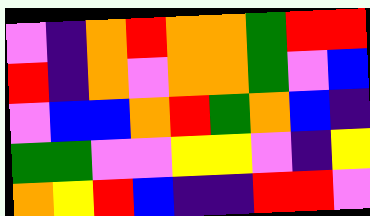[["violet", "indigo", "orange", "red", "orange", "orange", "green", "red", "red"], ["red", "indigo", "orange", "violet", "orange", "orange", "green", "violet", "blue"], ["violet", "blue", "blue", "orange", "red", "green", "orange", "blue", "indigo"], ["green", "green", "violet", "violet", "yellow", "yellow", "violet", "indigo", "yellow"], ["orange", "yellow", "red", "blue", "indigo", "indigo", "red", "red", "violet"]]